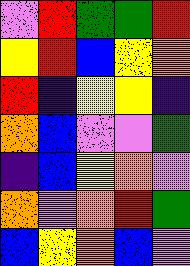[["violet", "red", "green", "green", "red"], ["yellow", "red", "blue", "yellow", "orange"], ["red", "indigo", "yellow", "yellow", "indigo"], ["orange", "blue", "violet", "violet", "green"], ["indigo", "blue", "yellow", "orange", "violet"], ["orange", "violet", "orange", "red", "green"], ["blue", "yellow", "orange", "blue", "violet"]]